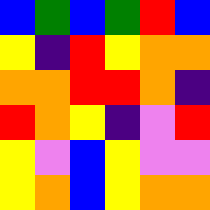[["blue", "green", "blue", "green", "red", "blue"], ["yellow", "indigo", "red", "yellow", "orange", "orange"], ["orange", "orange", "red", "red", "orange", "indigo"], ["red", "orange", "yellow", "indigo", "violet", "red"], ["yellow", "violet", "blue", "yellow", "violet", "violet"], ["yellow", "orange", "blue", "yellow", "orange", "orange"]]